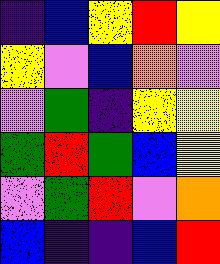[["indigo", "blue", "yellow", "red", "yellow"], ["yellow", "violet", "blue", "orange", "violet"], ["violet", "green", "indigo", "yellow", "yellow"], ["green", "red", "green", "blue", "yellow"], ["violet", "green", "red", "violet", "orange"], ["blue", "indigo", "indigo", "blue", "red"]]